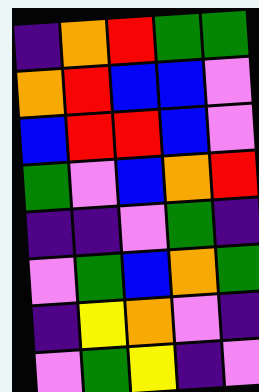[["indigo", "orange", "red", "green", "green"], ["orange", "red", "blue", "blue", "violet"], ["blue", "red", "red", "blue", "violet"], ["green", "violet", "blue", "orange", "red"], ["indigo", "indigo", "violet", "green", "indigo"], ["violet", "green", "blue", "orange", "green"], ["indigo", "yellow", "orange", "violet", "indigo"], ["violet", "green", "yellow", "indigo", "violet"]]